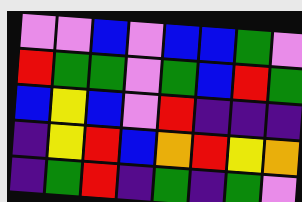[["violet", "violet", "blue", "violet", "blue", "blue", "green", "violet"], ["red", "green", "green", "violet", "green", "blue", "red", "green"], ["blue", "yellow", "blue", "violet", "red", "indigo", "indigo", "indigo"], ["indigo", "yellow", "red", "blue", "orange", "red", "yellow", "orange"], ["indigo", "green", "red", "indigo", "green", "indigo", "green", "violet"]]